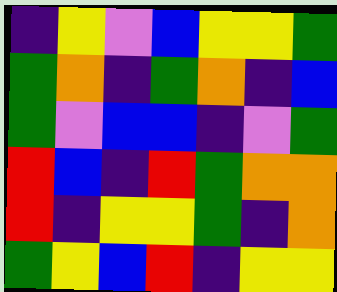[["indigo", "yellow", "violet", "blue", "yellow", "yellow", "green"], ["green", "orange", "indigo", "green", "orange", "indigo", "blue"], ["green", "violet", "blue", "blue", "indigo", "violet", "green"], ["red", "blue", "indigo", "red", "green", "orange", "orange"], ["red", "indigo", "yellow", "yellow", "green", "indigo", "orange"], ["green", "yellow", "blue", "red", "indigo", "yellow", "yellow"]]